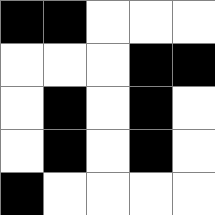[["black", "black", "white", "white", "white"], ["white", "white", "white", "black", "black"], ["white", "black", "white", "black", "white"], ["white", "black", "white", "black", "white"], ["black", "white", "white", "white", "white"]]